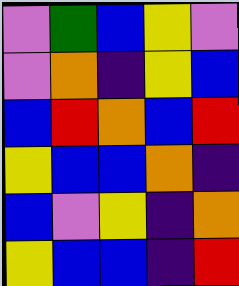[["violet", "green", "blue", "yellow", "violet"], ["violet", "orange", "indigo", "yellow", "blue"], ["blue", "red", "orange", "blue", "red"], ["yellow", "blue", "blue", "orange", "indigo"], ["blue", "violet", "yellow", "indigo", "orange"], ["yellow", "blue", "blue", "indigo", "red"]]